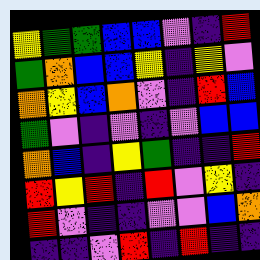[["yellow", "green", "green", "blue", "blue", "violet", "indigo", "red"], ["green", "orange", "blue", "blue", "yellow", "indigo", "yellow", "violet"], ["orange", "yellow", "blue", "orange", "violet", "indigo", "red", "blue"], ["green", "violet", "indigo", "violet", "indigo", "violet", "blue", "blue"], ["orange", "blue", "indigo", "yellow", "green", "indigo", "indigo", "red"], ["red", "yellow", "red", "indigo", "red", "violet", "yellow", "indigo"], ["red", "violet", "indigo", "indigo", "violet", "violet", "blue", "orange"], ["indigo", "indigo", "violet", "red", "indigo", "red", "indigo", "indigo"]]